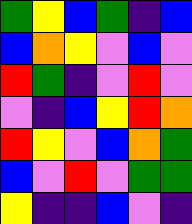[["green", "yellow", "blue", "green", "indigo", "blue"], ["blue", "orange", "yellow", "violet", "blue", "violet"], ["red", "green", "indigo", "violet", "red", "violet"], ["violet", "indigo", "blue", "yellow", "red", "orange"], ["red", "yellow", "violet", "blue", "orange", "green"], ["blue", "violet", "red", "violet", "green", "green"], ["yellow", "indigo", "indigo", "blue", "violet", "indigo"]]